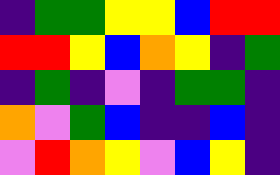[["indigo", "green", "green", "yellow", "yellow", "blue", "red", "red"], ["red", "red", "yellow", "blue", "orange", "yellow", "indigo", "green"], ["indigo", "green", "indigo", "violet", "indigo", "green", "green", "indigo"], ["orange", "violet", "green", "blue", "indigo", "indigo", "blue", "indigo"], ["violet", "red", "orange", "yellow", "violet", "blue", "yellow", "indigo"]]